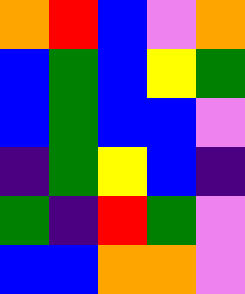[["orange", "red", "blue", "violet", "orange"], ["blue", "green", "blue", "yellow", "green"], ["blue", "green", "blue", "blue", "violet"], ["indigo", "green", "yellow", "blue", "indigo"], ["green", "indigo", "red", "green", "violet"], ["blue", "blue", "orange", "orange", "violet"]]